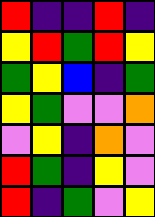[["red", "indigo", "indigo", "red", "indigo"], ["yellow", "red", "green", "red", "yellow"], ["green", "yellow", "blue", "indigo", "green"], ["yellow", "green", "violet", "violet", "orange"], ["violet", "yellow", "indigo", "orange", "violet"], ["red", "green", "indigo", "yellow", "violet"], ["red", "indigo", "green", "violet", "yellow"]]